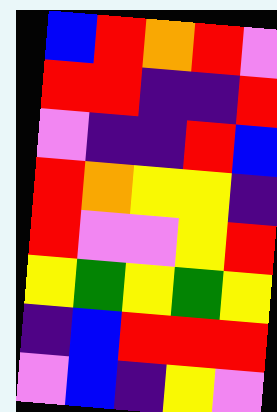[["blue", "red", "orange", "red", "violet"], ["red", "red", "indigo", "indigo", "red"], ["violet", "indigo", "indigo", "red", "blue"], ["red", "orange", "yellow", "yellow", "indigo"], ["red", "violet", "violet", "yellow", "red"], ["yellow", "green", "yellow", "green", "yellow"], ["indigo", "blue", "red", "red", "red"], ["violet", "blue", "indigo", "yellow", "violet"]]